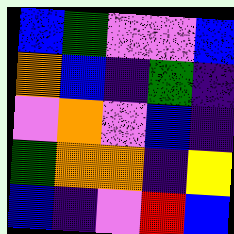[["blue", "green", "violet", "violet", "blue"], ["orange", "blue", "indigo", "green", "indigo"], ["violet", "orange", "violet", "blue", "indigo"], ["green", "orange", "orange", "indigo", "yellow"], ["blue", "indigo", "violet", "red", "blue"]]